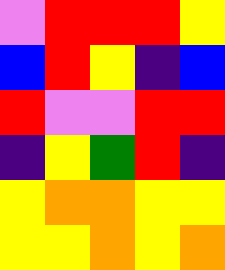[["violet", "red", "red", "red", "yellow"], ["blue", "red", "yellow", "indigo", "blue"], ["red", "violet", "violet", "red", "red"], ["indigo", "yellow", "green", "red", "indigo"], ["yellow", "orange", "orange", "yellow", "yellow"], ["yellow", "yellow", "orange", "yellow", "orange"]]